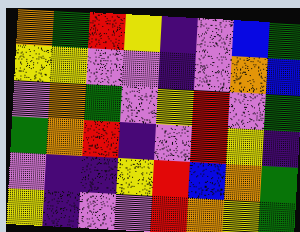[["orange", "green", "red", "yellow", "indigo", "violet", "blue", "green"], ["yellow", "yellow", "violet", "violet", "indigo", "violet", "orange", "blue"], ["violet", "orange", "green", "violet", "yellow", "red", "violet", "green"], ["green", "orange", "red", "indigo", "violet", "red", "yellow", "indigo"], ["violet", "indigo", "indigo", "yellow", "red", "blue", "orange", "green"], ["yellow", "indigo", "violet", "violet", "red", "orange", "yellow", "green"]]